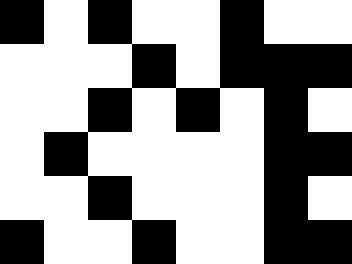[["black", "white", "black", "white", "white", "black", "white", "white"], ["white", "white", "white", "black", "white", "black", "black", "black"], ["white", "white", "black", "white", "black", "white", "black", "white"], ["white", "black", "white", "white", "white", "white", "black", "black"], ["white", "white", "black", "white", "white", "white", "black", "white"], ["black", "white", "white", "black", "white", "white", "black", "black"]]